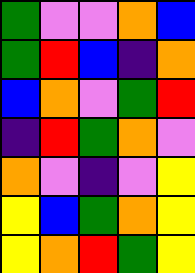[["green", "violet", "violet", "orange", "blue"], ["green", "red", "blue", "indigo", "orange"], ["blue", "orange", "violet", "green", "red"], ["indigo", "red", "green", "orange", "violet"], ["orange", "violet", "indigo", "violet", "yellow"], ["yellow", "blue", "green", "orange", "yellow"], ["yellow", "orange", "red", "green", "yellow"]]